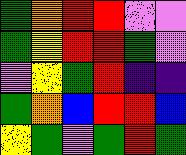[["green", "orange", "red", "red", "violet", "violet"], ["green", "yellow", "red", "red", "green", "violet"], ["violet", "yellow", "green", "red", "indigo", "indigo"], ["green", "orange", "blue", "red", "red", "blue"], ["yellow", "green", "violet", "green", "red", "green"]]